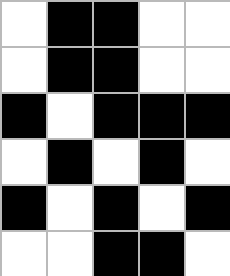[["white", "black", "black", "white", "white"], ["white", "black", "black", "white", "white"], ["black", "white", "black", "black", "black"], ["white", "black", "white", "black", "white"], ["black", "white", "black", "white", "black"], ["white", "white", "black", "black", "white"]]